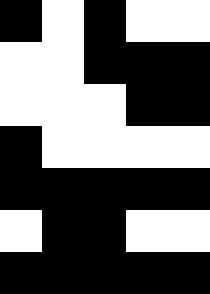[["black", "white", "black", "white", "white"], ["white", "white", "black", "black", "black"], ["white", "white", "white", "black", "black"], ["black", "white", "white", "white", "white"], ["black", "black", "black", "black", "black"], ["white", "black", "black", "white", "white"], ["black", "black", "black", "black", "black"]]